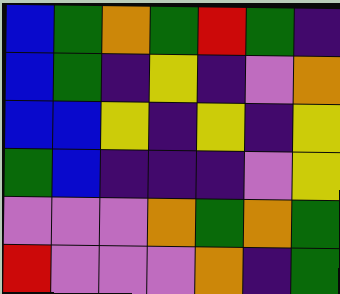[["blue", "green", "orange", "green", "red", "green", "indigo"], ["blue", "green", "indigo", "yellow", "indigo", "violet", "orange"], ["blue", "blue", "yellow", "indigo", "yellow", "indigo", "yellow"], ["green", "blue", "indigo", "indigo", "indigo", "violet", "yellow"], ["violet", "violet", "violet", "orange", "green", "orange", "green"], ["red", "violet", "violet", "violet", "orange", "indigo", "green"]]